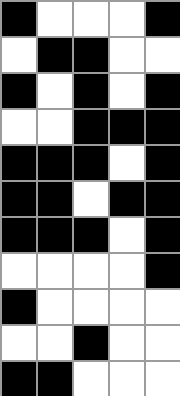[["black", "white", "white", "white", "black"], ["white", "black", "black", "white", "white"], ["black", "white", "black", "white", "black"], ["white", "white", "black", "black", "black"], ["black", "black", "black", "white", "black"], ["black", "black", "white", "black", "black"], ["black", "black", "black", "white", "black"], ["white", "white", "white", "white", "black"], ["black", "white", "white", "white", "white"], ["white", "white", "black", "white", "white"], ["black", "black", "white", "white", "white"]]